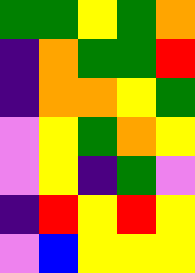[["green", "green", "yellow", "green", "orange"], ["indigo", "orange", "green", "green", "red"], ["indigo", "orange", "orange", "yellow", "green"], ["violet", "yellow", "green", "orange", "yellow"], ["violet", "yellow", "indigo", "green", "violet"], ["indigo", "red", "yellow", "red", "yellow"], ["violet", "blue", "yellow", "yellow", "yellow"]]